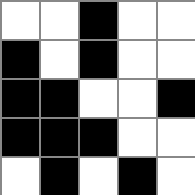[["white", "white", "black", "white", "white"], ["black", "white", "black", "white", "white"], ["black", "black", "white", "white", "black"], ["black", "black", "black", "white", "white"], ["white", "black", "white", "black", "white"]]